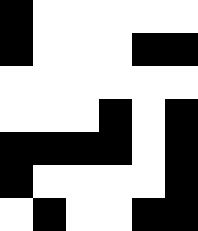[["black", "white", "white", "white", "white", "white"], ["black", "white", "white", "white", "black", "black"], ["white", "white", "white", "white", "white", "white"], ["white", "white", "white", "black", "white", "black"], ["black", "black", "black", "black", "white", "black"], ["black", "white", "white", "white", "white", "black"], ["white", "black", "white", "white", "black", "black"]]